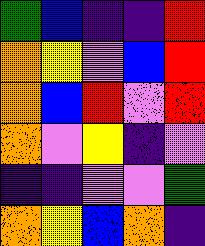[["green", "blue", "indigo", "indigo", "red"], ["orange", "yellow", "violet", "blue", "red"], ["orange", "blue", "red", "violet", "red"], ["orange", "violet", "yellow", "indigo", "violet"], ["indigo", "indigo", "violet", "violet", "green"], ["orange", "yellow", "blue", "orange", "indigo"]]